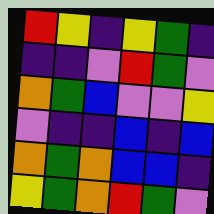[["red", "yellow", "indigo", "yellow", "green", "indigo"], ["indigo", "indigo", "violet", "red", "green", "violet"], ["orange", "green", "blue", "violet", "violet", "yellow"], ["violet", "indigo", "indigo", "blue", "indigo", "blue"], ["orange", "green", "orange", "blue", "blue", "indigo"], ["yellow", "green", "orange", "red", "green", "violet"]]